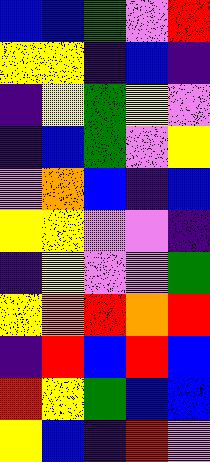[["blue", "blue", "green", "violet", "red"], ["yellow", "yellow", "indigo", "blue", "indigo"], ["indigo", "yellow", "green", "yellow", "violet"], ["indigo", "blue", "green", "violet", "yellow"], ["violet", "orange", "blue", "indigo", "blue"], ["yellow", "yellow", "violet", "violet", "indigo"], ["indigo", "yellow", "violet", "violet", "green"], ["yellow", "orange", "red", "orange", "red"], ["indigo", "red", "blue", "red", "blue"], ["red", "yellow", "green", "blue", "blue"], ["yellow", "blue", "indigo", "red", "violet"]]